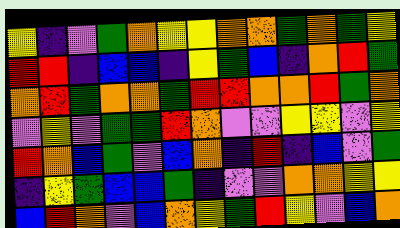[["yellow", "indigo", "violet", "green", "orange", "yellow", "yellow", "orange", "orange", "green", "orange", "green", "yellow"], ["red", "red", "indigo", "blue", "blue", "indigo", "yellow", "green", "blue", "indigo", "orange", "red", "green"], ["orange", "red", "green", "orange", "orange", "green", "red", "red", "orange", "orange", "red", "green", "orange"], ["violet", "yellow", "violet", "green", "green", "red", "orange", "violet", "violet", "yellow", "yellow", "violet", "yellow"], ["red", "orange", "blue", "green", "violet", "blue", "orange", "indigo", "red", "indigo", "blue", "violet", "green"], ["indigo", "yellow", "green", "blue", "blue", "green", "indigo", "violet", "violet", "orange", "orange", "yellow", "yellow"], ["blue", "red", "orange", "violet", "blue", "orange", "yellow", "green", "red", "yellow", "violet", "blue", "orange"]]